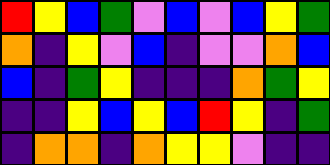[["red", "yellow", "blue", "green", "violet", "blue", "violet", "blue", "yellow", "green"], ["orange", "indigo", "yellow", "violet", "blue", "indigo", "violet", "violet", "orange", "blue"], ["blue", "indigo", "green", "yellow", "indigo", "indigo", "indigo", "orange", "green", "yellow"], ["indigo", "indigo", "yellow", "blue", "yellow", "blue", "red", "yellow", "indigo", "green"], ["indigo", "orange", "orange", "indigo", "orange", "yellow", "yellow", "violet", "indigo", "indigo"]]